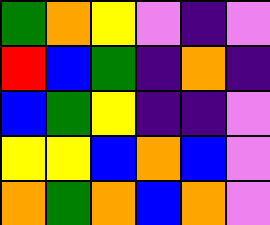[["green", "orange", "yellow", "violet", "indigo", "violet"], ["red", "blue", "green", "indigo", "orange", "indigo"], ["blue", "green", "yellow", "indigo", "indigo", "violet"], ["yellow", "yellow", "blue", "orange", "blue", "violet"], ["orange", "green", "orange", "blue", "orange", "violet"]]